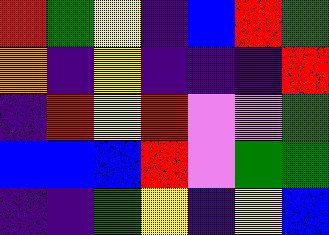[["red", "green", "yellow", "indigo", "blue", "red", "green"], ["orange", "indigo", "yellow", "indigo", "indigo", "indigo", "red"], ["indigo", "red", "yellow", "red", "violet", "violet", "green"], ["blue", "blue", "blue", "red", "violet", "green", "green"], ["indigo", "indigo", "green", "yellow", "indigo", "yellow", "blue"]]